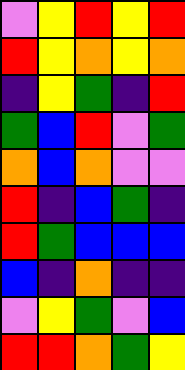[["violet", "yellow", "red", "yellow", "red"], ["red", "yellow", "orange", "yellow", "orange"], ["indigo", "yellow", "green", "indigo", "red"], ["green", "blue", "red", "violet", "green"], ["orange", "blue", "orange", "violet", "violet"], ["red", "indigo", "blue", "green", "indigo"], ["red", "green", "blue", "blue", "blue"], ["blue", "indigo", "orange", "indigo", "indigo"], ["violet", "yellow", "green", "violet", "blue"], ["red", "red", "orange", "green", "yellow"]]